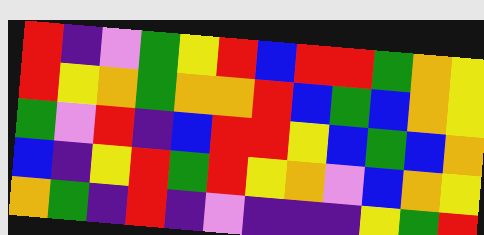[["red", "indigo", "violet", "green", "yellow", "red", "blue", "red", "red", "green", "orange", "yellow"], ["red", "yellow", "orange", "green", "orange", "orange", "red", "blue", "green", "blue", "orange", "yellow"], ["green", "violet", "red", "indigo", "blue", "red", "red", "yellow", "blue", "green", "blue", "orange"], ["blue", "indigo", "yellow", "red", "green", "red", "yellow", "orange", "violet", "blue", "orange", "yellow"], ["orange", "green", "indigo", "red", "indigo", "violet", "indigo", "indigo", "indigo", "yellow", "green", "red"]]